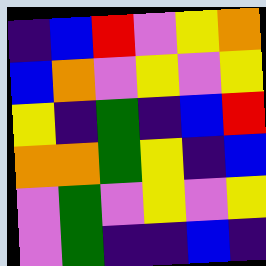[["indigo", "blue", "red", "violet", "yellow", "orange"], ["blue", "orange", "violet", "yellow", "violet", "yellow"], ["yellow", "indigo", "green", "indigo", "blue", "red"], ["orange", "orange", "green", "yellow", "indigo", "blue"], ["violet", "green", "violet", "yellow", "violet", "yellow"], ["violet", "green", "indigo", "indigo", "blue", "indigo"]]